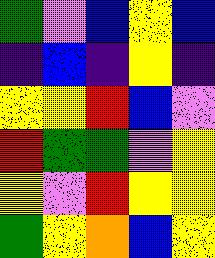[["green", "violet", "blue", "yellow", "blue"], ["indigo", "blue", "indigo", "yellow", "indigo"], ["yellow", "yellow", "red", "blue", "violet"], ["red", "green", "green", "violet", "yellow"], ["yellow", "violet", "red", "yellow", "yellow"], ["green", "yellow", "orange", "blue", "yellow"]]